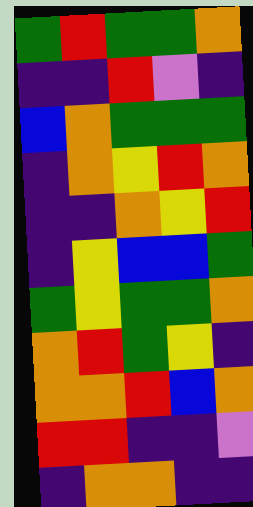[["green", "red", "green", "green", "orange"], ["indigo", "indigo", "red", "violet", "indigo"], ["blue", "orange", "green", "green", "green"], ["indigo", "orange", "yellow", "red", "orange"], ["indigo", "indigo", "orange", "yellow", "red"], ["indigo", "yellow", "blue", "blue", "green"], ["green", "yellow", "green", "green", "orange"], ["orange", "red", "green", "yellow", "indigo"], ["orange", "orange", "red", "blue", "orange"], ["red", "red", "indigo", "indigo", "violet"], ["indigo", "orange", "orange", "indigo", "indigo"]]